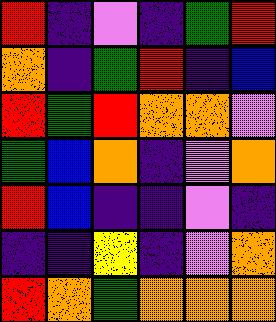[["red", "indigo", "violet", "indigo", "green", "red"], ["orange", "indigo", "green", "red", "indigo", "blue"], ["red", "green", "red", "orange", "orange", "violet"], ["green", "blue", "orange", "indigo", "violet", "orange"], ["red", "blue", "indigo", "indigo", "violet", "indigo"], ["indigo", "indigo", "yellow", "indigo", "violet", "orange"], ["red", "orange", "green", "orange", "orange", "orange"]]